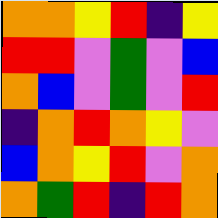[["orange", "orange", "yellow", "red", "indigo", "yellow"], ["red", "red", "violet", "green", "violet", "blue"], ["orange", "blue", "violet", "green", "violet", "red"], ["indigo", "orange", "red", "orange", "yellow", "violet"], ["blue", "orange", "yellow", "red", "violet", "orange"], ["orange", "green", "red", "indigo", "red", "orange"]]